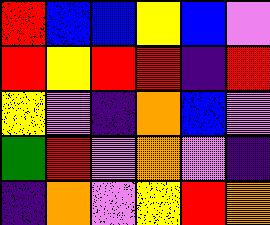[["red", "blue", "blue", "yellow", "blue", "violet"], ["red", "yellow", "red", "red", "indigo", "red"], ["yellow", "violet", "indigo", "orange", "blue", "violet"], ["green", "red", "violet", "orange", "violet", "indigo"], ["indigo", "orange", "violet", "yellow", "red", "orange"]]